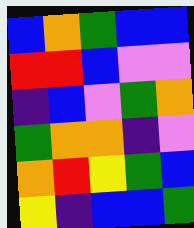[["blue", "orange", "green", "blue", "blue"], ["red", "red", "blue", "violet", "violet"], ["indigo", "blue", "violet", "green", "orange"], ["green", "orange", "orange", "indigo", "violet"], ["orange", "red", "yellow", "green", "blue"], ["yellow", "indigo", "blue", "blue", "green"]]